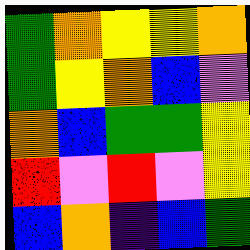[["green", "orange", "yellow", "yellow", "orange"], ["green", "yellow", "orange", "blue", "violet"], ["orange", "blue", "green", "green", "yellow"], ["red", "violet", "red", "violet", "yellow"], ["blue", "orange", "indigo", "blue", "green"]]